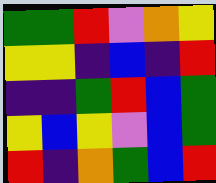[["green", "green", "red", "violet", "orange", "yellow"], ["yellow", "yellow", "indigo", "blue", "indigo", "red"], ["indigo", "indigo", "green", "red", "blue", "green"], ["yellow", "blue", "yellow", "violet", "blue", "green"], ["red", "indigo", "orange", "green", "blue", "red"]]